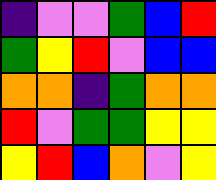[["indigo", "violet", "violet", "green", "blue", "red"], ["green", "yellow", "red", "violet", "blue", "blue"], ["orange", "orange", "indigo", "green", "orange", "orange"], ["red", "violet", "green", "green", "yellow", "yellow"], ["yellow", "red", "blue", "orange", "violet", "yellow"]]